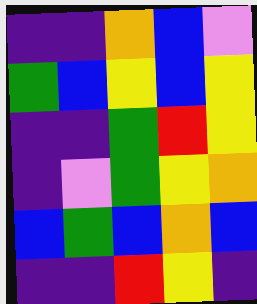[["indigo", "indigo", "orange", "blue", "violet"], ["green", "blue", "yellow", "blue", "yellow"], ["indigo", "indigo", "green", "red", "yellow"], ["indigo", "violet", "green", "yellow", "orange"], ["blue", "green", "blue", "orange", "blue"], ["indigo", "indigo", "red", "yellow", "indigo"]]